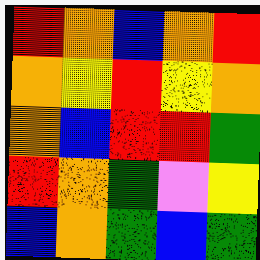[["red", "orange", "blue", "orange", "red"], ["orange", "yellow", "red", "yellow", "orange"], ["orange", "blue", "red", "red", "green"], ["red", "orange", "green", "violet", "yellow"], ["blue", "orange", "green", "blue", "green"]]